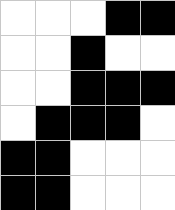[["white", "white", "white", "black", "black"], ["white", "white", "black", "white", "white"], ["white", "white", "black", "black", "black"], ["white", "black", "black", "black", "white"], ["black", "black", "white", "white", "white"], ["black", "black", "white", "white", "white"]]